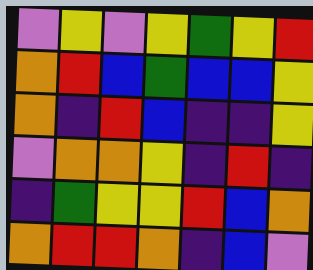[["violet", "yellow", "violet", "yellow", "green", "yellow", "red"], ["orange", "red", "blue", "green", "blue", "blue", "yellow"], ["orange", "indigo", "red", "blue", "indigo", "indigo", "yellow"], ["violet", "orange", "orange", "yellow", "indigo", "red", "indigo"], ["indigo", "green", "yellow", "yellow", "red", "blue", "orange"], ["orange", "red", "red", "orange", "indigo", "blue", "violet"]]